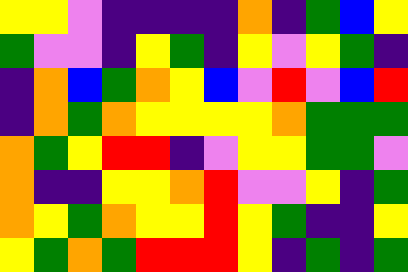[["yellow", "yellow", "violet", "indigo", "indigo", "indigo", "indigo", "orange", "indigo", "green", "blue", "yellow"], ["green", "violet", "violet", "indigo", "yellow", "green", "indigo", "yellow", "violet", "yellow", "green", "indigo"], ["indigo", "orange", "blue", "green", "orange", "yellow", "blue", "violet", "red", "violet", "blue", "red"], ["indigo", "orange", "green", "orange", "yellow", "yellow", "yellow", "yellow", "orange", "green", "green", "green"], ["orange", "green", "yellow", "red", "red", "indigo", "violet", "yellow", "yellow", "green", "green", "violet"], ["orange", "indigo", "indigo", "yellow", "yellow", "orange", "red", "violet", "violet", "yellow", "indigo", "green"], ["orange", "yellow", "green", "orange", "yellow", "yellow", "red", "yellow", "green", "indigo", "indigo", "yellow"], ["yellow", "green", "orange", "green", "red", "red", "red", "yellow", "indigo", "green", "indigo", "green"]]